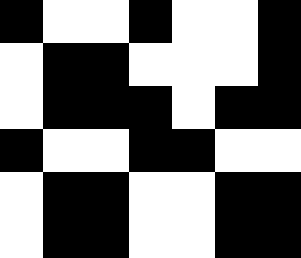[["black", "white", "white", "black", "white", "white", "black"], ["white", "black", "black", "white", "white", "white", "black"], ["white", "black", "black", "black", "white", "black", "black"], ["black", "white", "white", "black", "black", "white", "white"], ["white", "black", "black", "white", "white", "black", "black"], ["white", "black", "black", "white", "white", "black", "black"]]